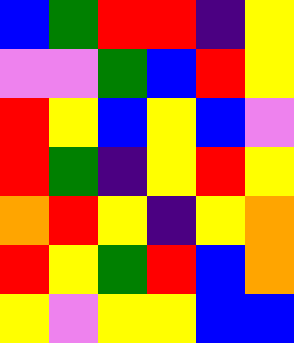[["blue", "green", "red", "red", "indigo", "yellow"], ["violet", "violet", "green", "blue", "red", "yellow"], ["red", "yellow", "blue", "yellow", "blue", "violet"], ["red", "green", "indigo", "yellow", "red", "yellow"], ["orange", "red", "yellow", "indigo", "yellow", "orange"], ["red", "yellow", "green", "red", "blue", "orange"], ["yellow", "violet", "yellow", "yellow", "blue", "blue"]]